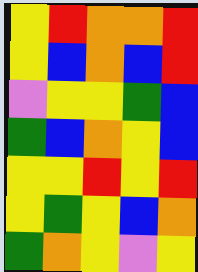[["yellow", "red", "orange", "orange", "red"], ["yellow", "blue", "orange", "blue", "red"], ["violet", "yellow", "yellow", "green", "blue"], ["green", "blue", "orange", "yellow", "blue"], ["yellow", "yellow", "red", "yellow", "red"], ["yellow", "green", "yellow", "blue", "orange"], ["green", "orange", "yellow", "violet", "yellow"]]